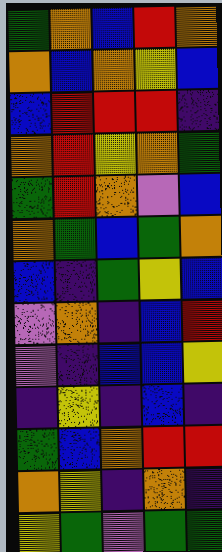[["green", "orange", "blue", "red", "orange"], ["orange", "blue", "orange", "yellow", "blue"], ["blue", "red", "red", "red", "indigo"], ["orange", "red", "yellow", "orange", "green"], ["green", "red", "orange", "violet", "blue"], ["orange", "green", "blue", "green", "orange"], ["blue", "indigo", "green", "yellow", "blue"], ["violet", "orange", "indigo", "blue", "red"], ["violet", "indigo", "blue", "blue", "yellow"], ["indigo", "yellow", "indigo", "blue", "indigo"], ["green", "blue", "orange", "red", "red"], ["orange", "yellow", "indigo", "orange", "indigo"], ["yellow", "green", "violet", "green", "green"]]